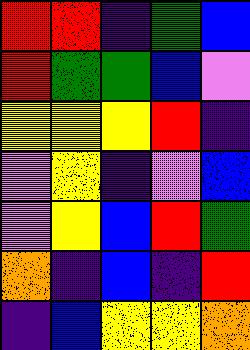[["red", "red", "indigo", "green", "blue"], ["red", "green", "green", "blue", "violet"], ["yellow", "yellow", "yellow", "red", "indigo"], ["violet", "yellow", "indigo", "violet", "blue"], ["violet", "yellow", "blue", "red", "green"], ["orange", "indigo", "blue", "indigo", "red"], ["indigo", "blue", "yellow", "yellow", "orange"]]